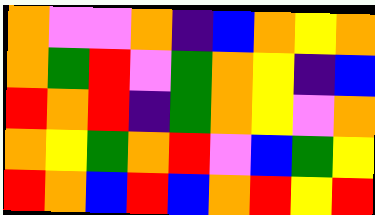[["orange", "violet", "violet", "orange", "indigo", "blue", "orange", "yellow", "orange"], ["orange", "green", "red", "violet", "green", "orange", "yellow", "indigo", "blue"], ["red", "orange", "red", "indigo", "green", "orange", "yellow", "violet", "orange"], ["orange", "yellow", "green", "orange", "red", "violet", "blue", "green", "yellow"], ["red", "orange", "blue", "red", "blue", "orange", "red", "yellow", "red"]]